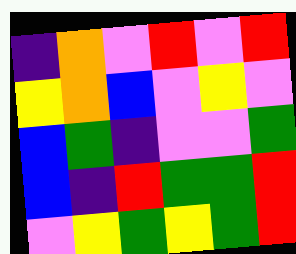[["indigo", "orange", "violet", "red", "violet", "red"], ["yellow", "orange", "blue", "violet", "yellow", "violet"], ["blue", "green", "indigo", "violet", "violet", "green"], ["blue", "indigo", "red", "green", "green", "red"], ["violet", "yellow", "green", "yellow", "green", "red"]]